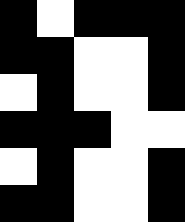[["black", "white", "black", "black", "black"], ["black", "black", "white", "white", "black"], ["white", "black", "white", "white", "black"], ["black", "black", "black", "white", "white"], ["white", "black", "white", "white", "black"], ["black", "black", "white", "white", "black"]]